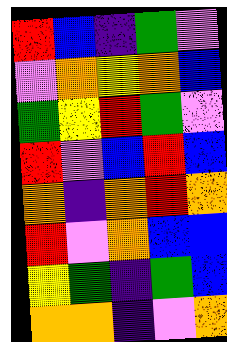[["red", "blue", "indigo", "green", "violet"], ["violet", "orange", "yellow", "orange", "blue"], ["green", "yellow", "red", "green", "violet"], ["red", "violet", "blue", "red", "blue"], ["orange", "indigo", "orange", "red", "orange"], ["red", "violet", "orange", "blue", "blue"], ["yellow", "green", "indigo", "green", "blue"], ["orange", "orange", "indigo", "violet", "orange"]]